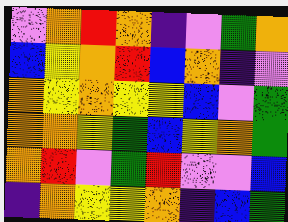[["violet", "orange", "red", "orange", "indigo", "violet", "green", "orange"], ["blue", "yellow", "orange", "red", "blue", "orange", "indigo", "violet"], ["orange", "yellow", "orange", "yellow", "yellow", "blue", "violet", "green"], ["orange", "orange", "yellow", "green", "blue", "yellow", "orange", "green"], ["orange", "red", "violet", "green", "red", "violet", "violet", "blue"], ["indigo", "orange", "yellow", "yellow", "orange", "indigo", "blue", "green"]]